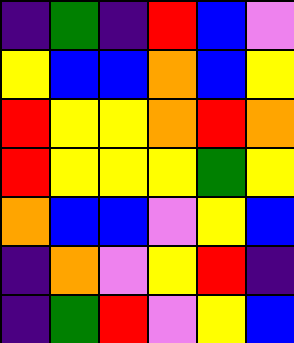[["indigo", "green", "indigo", "red", "blue", "violet"], ["yellow", "blue", "blue", "orange", "blue", "yellow"], ["red", "yellow", "yellow", "orange", "red", "orange"], ["red", "yellow", "yellow", "yellow", "green", "yellow"], ["orange", "blue", "blue", "violet", "yellow", "blue"], ["indigo", "orange", "violet", "yellow", "red", "indigo"], ["indigo", "green", "red", "violet", "yellow", "blue"]]